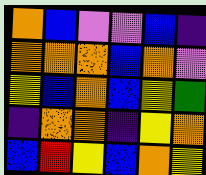[["orange", "blue", "violet", "violet", "blue", "indigo"], ["orange", "orange", "orange", "blue", "orange", "violet"], ["yellow", "blue", "orange", "blue", "yellow", "green"], ["indigo", "orange", "orange", "indigo", "yellow", "orange"], ["blue", "red", "yellow", "blue", "orange", "yellow"]]